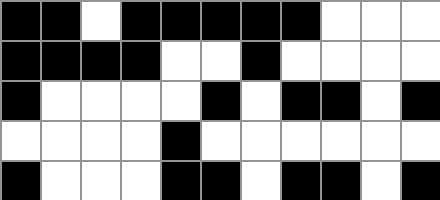[["black", "black", "white", "black", "black", "black", "black", "black", "white", "white", "white"], ["black", "black", "black", "black", "white", "white", "black", "white", "white", "white", "white"], ["black", "white", "white", "white", "white", "black", "white", "black", "black", "white", "black"], ["white", "white", "white", "white", "black", "white", "white", "white", "white", "white", "white"], ["black", "white", "white", "white", "black", "black", "white", "black", "black", "white", "black"]]